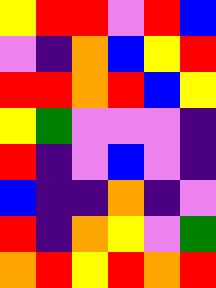[["yellow", "red", "red", "violet", "red", "blue"], ["violet", "indigo", "orange", "blue", "yellow", "red"], ["red", "red", "orange", "red", "blue", "yellow"], ["yellow", "green", "violet", "violet", "violet", "indigo"], ["red", "indigo", "violet", "blue", "violet", "indigo"], ["blue", "indigo", "indigo", "orange", "indigo", "violet"], ["red", "indigo", "orange", "yellow", "violet", "green"], ["orange", "red", "yellow", "red", "orange", "red"]]